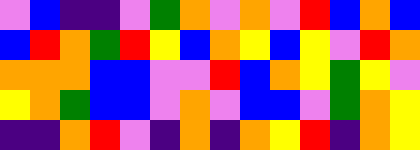[["violet", "blue", "indigo", "indigo", "violet", "green", "orange", "violet", "orange", "violet", "red", "blue", "orange", "blue"], ["blue", "red", "orange", "green", "red", "yellow", "blue", "orange", "yellow", "blue", "yellow", "violet", "red", "orange"], ["orange", "orange", "orange", "blue", "blue", "violet", "violet", "red", "blue", "orange", "yellow", "green", "yellow", "violet"], ["yellow", "orange", "green", "blue", "blue", "violet", "orange", "violet", "blue", "blue", "violet", "green", "orange", "yellow"], ["indigo", "indigo", "orange", "red", "violet", "indigo", "orange", "indigo", "orange", "yellow", "red", "indigo", "orange", "yellow"]]